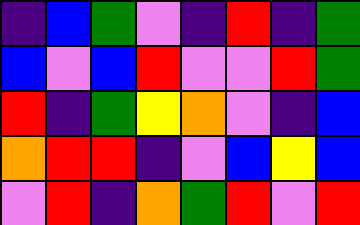[["indigo", "blue", "green", "violet", "indigo", "red", "indigo", "green"], ["blue", "violet", "blue", "red", "violet", "violet", "red", "green"], ["red", "indigo", "green", "yellow", "orange", "violet", "indigo", "blue"], ["orange", "red", "red", "indigo", "violet", "blue", "yellow", "blue"], ["violet", "red", "indigo", "orange", "green", "red", "violet", "red"]]